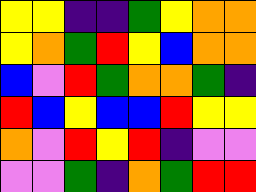[["yellow", "yellow", "indigo", "indigo", "green", "yellow", "orange", "orange"], ["yellow", "orange", "green", "red", "yellow", "blue", "orange", "orange"], ["blue", "violet", "red", "green", "orange", "orange", "green", "indigo"], ["red", "blue", "yellow", "blue", "blue", "red", "yellow", "yellow"], ["orange", "violet", "red", "yellow", "red", "indigo", "violet", "violet"], ["violet", "violet", "green", "indigo", "orange", "green", "red", "red"]]